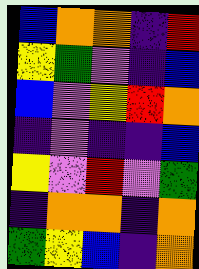[["blue", "orange", "orange", "indigo", "red"], ["yellow", "green", "violet", "indigo", "blue"], ["blue", "violet", "yellow", "red", "orange"], ["indigo", "violet", "indigo", "indigo", "blue"], ["yellow", "violet", "red", "violet", "green"], ["indigo", "orange", "orange", "indigo", "orange"], ["green", "yellow", "blue", "indigo", "orange"]]